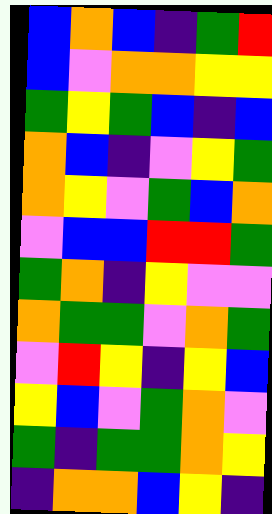[["blue", "orange", "blue", "indigo", "green", "red"], ["blue", "violet", "orange", "orange", "yellow", "yellow"], ["green", "yellow", "green", "blue", "indigo", "blue"], ["orange", "blue", "indigo", "violet", "yellow", "green"], ["orange", "yellow", "violet", "green", "blue", "orange"], ["violet", "blue", "blue", "red", "red", "green"], ["green", "orange", "indigo", "yellow", "violet", "violet"], ["orange", "green", "green", "violet", "orange", "green"], ["violet", "red", "yellow", "indigo", "yellow", "blue"], ["yellow", "blue", "violet", "green", "orange", "violet"], ["green", "indigo", "green", "green", "orange", "yellow"], ["indigo", "orange", "orange", "blue", "yellow", "indigo"]]